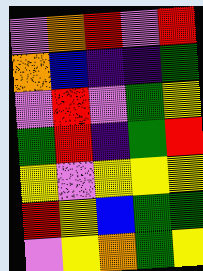[["violet", "orange", "red", "violet", "red"], ["orange", "blue", "indigo", "indigo", "green"], ["violet", "red", "violet", "green", "yellow"], ["green", "red", "indigo", "green", "red"], ["yellow", "violet", "yellow", "yellow", "yellow"], ["red", "yellow", "blue", "green", "green"], ["violet", "yellow", "orange", "green", "yellow"]]